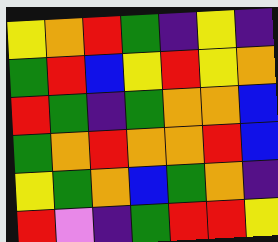[["yellow", "orange", "red", "green", "indigo", "yellow", "indigo"], ["green", "red", "blue", "yellow", "red", "yellow", "orange"], ["red", "green", "indigo", "green", "orange", "orange", "blue"], ["green", "orange", "red", "orange", "orange", "red", "blue"], ["yellow", "green", "orange", "blue", "green", "orange", "indigo"], ["red", "violet", "indigo", "green", "red", "red", "yellow"]]